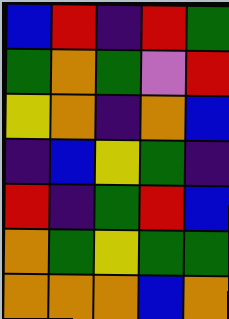[["blue", "red", "indigo", "red", "green"], ["green", "orange", "green", "violet", "red"], ["yellow", "orange", "indigo", "orange", "blue"], ["indigo", "blue", "yellow", "green", "indigo"], ["red", "indigo", "green", "red", "blue"], ["orange", "green", "yellow", "green", "green"], ["orange", "orange", "orange", "blue", "orange"]]